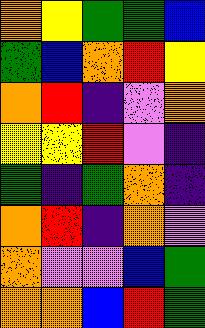[["orange", "yellow", "green", "green", "blue"], ["green", "blue", "orange", "red", "yellow"], ["orange", "red", "indigo", "violet", "orange"], ["yellow", "yellow", "red", "violet", "indigo"], ["green", "indigo", "green", "orange", "indigo"], ["orange", "red", "indigo", "orange", "violet"], ["orange", "violet", "violet", "blue", "green"], ["orange", "orange", "blue", "red", "green"]]